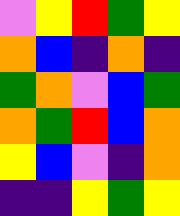[["violet", "yellow", "red", "green", "yellow"], ["orange", "blue", "indigo", "orange", "indigo"], ["green", "orange", "violet", "blue", "green"], ["orange", "green", "red", "blue", "orange"], ["yellow", "blue", "violet", "indigo", "orange"], ["indigo", "indigo", "yellow", "green", "yellow"]]